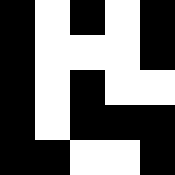[["black", "white", "black", "white", "black"], ["black", "white", "white", "white", "black"], ["black", "white", "black", "white", "white"], ["black", "white", "black", "black", "black"], ["black", "black", "white", "white", "black"]]